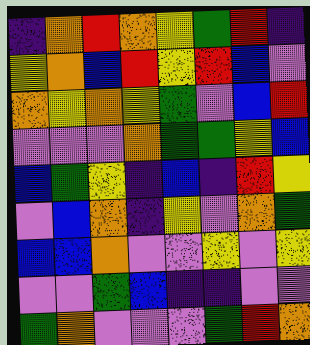[["indigo", "orange", "red", "orange", "yellow", "green", "red", "indigo"], ["yellow", "orange", "blue", "red", "yellow", "red", "blue", "violet"], ["orange", "yellow", "orange", "yellow", "green", "violet", "blue", "red"], ["violet", "violet", "violet", "orange", "green", "green", "yellow", "blue"], ["blue", "green", "yellow", "indigo", "blue", "indigo", "red", "yellow"], ["violet", "blue", "orange", "indigo", "yellow", "violet", "orange", "green"], ["blue", "blue", "orange", "violet", "violet", "yellow", "violet", "yellow"], ["violet", "violet", "green", "blue", "indigo", "indigo", "violet", "violet"], ["green", "orange", "violet", "violet", "violet", "green", "red", "orange"]]